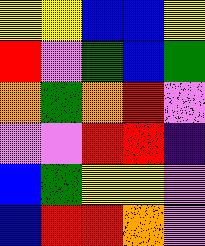[["yellow", "yellow", "blue", "blue", "yellow"], ["red", "violet", "green", "blue", "green"], ["orange", "green", "orange", "red", "violet"], ["violet", "violet", "red", "red", "indigo"], ["blue", "green", "yellow", "yellow", "violet"], ["blue", "red", "red", "orange", "violet"]]